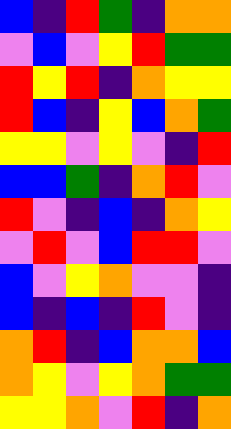[["blue", "indigo", "red", "green", "indigo", "orange", "orange"], ["violet", "blue", "violet", "yellow", "red", "green", "green"], ["red", "yellow", "red", "indigo", "orange", "yellow", "yellow"], ["red", "blue", "indigo", "yellow", "blue", "orange", "green"], ["yellow", "yellow", "violet", "yellow", "violet", "indigo", "red"], ["blue", "blue", "green", "indigo", "orange", "red", "violet"], ["red", "violet", "indigo", "blue", "indigo", "orange", "yellow"], ["violet", "red", "violet", "blue", "red", "red", "violet"], ["blue", "violet", "yellow", "orange", "violet", "violet", "indigo"], ["blue", "indigo", "blue", "indigo", "red", "violet", "indigo"], ["orange", "red", "indigo", "blue", "orange", "orange", "blue"], ["orange", "yellow", "violet", "yellow", "orange", "green", "green"], ["yellow", "yellow", "orange", "violet", "red", "indigo", "orange"]]